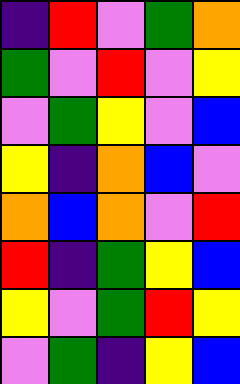[["indigo", "red", "violet", "green", "orange"], ["green", "violet", "red", "violet", "yellow"], ["violet", "green", "yellow", "violet", "blue"], ["yellow", "indigo", "orange", "blue", "violet"], ["orange", "blue", "orange", "violet", "red"], ["red", "indigo", "green", "yellow", "blue"], ["yellow", "violet", "green", "red", "yellow"], ["violet", "green", "indigo", "yellow", "blue"]]